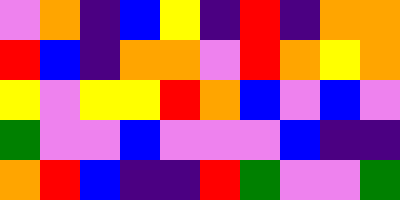[["violet", "orange", "indigo", "blue", "yellow", "indigo", "red", "indigo", "orange", "orange"], ["red", "blue", "indigo", "orange", "orange", "violet", "red", "orange", "yellow", "orange"], ["yellow", "violet", "yellow", "yellow", "red", "orange", "blue", "violet", "blue", "violet"], ["green", "violet", "violet", "blue", "violet", "violet", "violet", "blue", "indigo", "indigo"], ["orange", "red", "blue", "indigo", "indigo", "red", "green", "violet", "violet", "green"]]